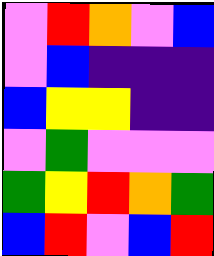[["violet", "red", "orange", "violet", "blue"], ["violet", "blue", "indigo", "indigo", "indigo"], ["blue", "yellow", "yellow", "indigo", "indigo"], ["violet", "green", "violet", "violet", "violet"], ["green", "yellow", "red", "orange", "green"], ["blue", "red", "violet", "blue", "red"]]